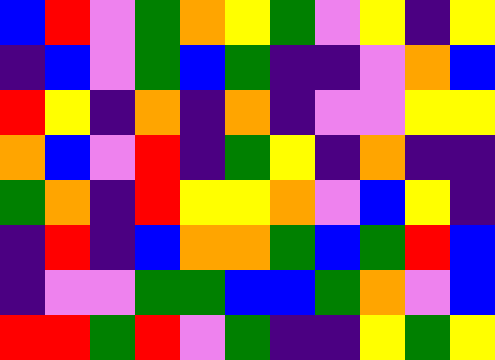[["blue", "red", "violet", "green", "orange", "yellow", "green", "violet", "yellow", "indigo", "yellow"], ["indigo", "blue", "violet", "green", "blue", "green", "indigo", "indigo", "violet", "orange", "blue"], ["red", "yellow", "indigo", "orange", "indigo", "orange", "indigo", "violet", "violet", "yellow", "yellow"], ["orange", "blue", "violet", "red", "indigo", "green", "yellow", "indigo", "orange", "indigo", "indigo"], ["green", "orange", "indigo", "red", "yellow", "yellow", "orange", "violet", "blue", "yellow", "indigo"], ["indigo", "red", "indigo", "blue", "orange", "orange", "green", "blue", "green", "red", "blue"], ["indigo", "violet", "violet", "green", "green", "blue", "blue", "green", "orange", "violet", "blue"], ["red", "red", "green", "red", "violet", "green", "indigo", "indigo", "yellow", "green", "yellow"]]